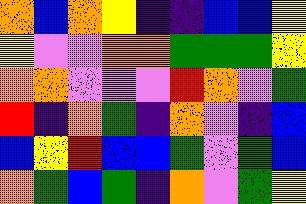[["orange", "blue", "orange", "yellow", "indigo", "indigo", "blue", "blue", "yellow"], ["yellow", "violet", "violet", "orange", "orange", "green", "green", "green", "yellow"], ["orange", "orange", "violet", "violet", "violet", "red", "orange", "violet", "green"], ["red", "indigo", "orange", "green", "indigo", "orange", "violet", "indigo", "blue"], ["blue", "yellow", "red", "blue", "blue", "green", "violet", "green", "blue"], ["orange", "green", "blue", "green", "indigo", "orange", "violet", "green", "yellow"]]